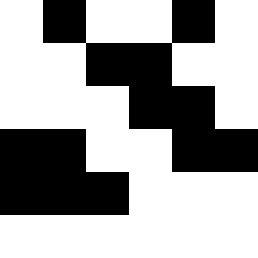[["white", "black", "white", "white", "black", "white"], ["white", "white", "black", "black", "white", "white"], ["white", "white", "white", "black", "black", "white"], ["black", "black", "white", "white", "black", "black"], ["black", "black", "black", "white", "white", "white"], ["white", "white", "white", "white", "white", "white"]]